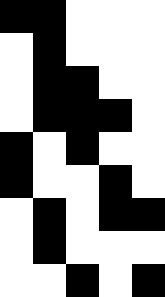[["black", "black", "white", "white", "white"], ["white", "black", "white", "white", "white"], ["white", "black", "black", "white", "white"], ["white", "black", "black", "black", "white"], ["black", "white", "black", "white", "white"], ["black", "white", "white", "black", "white"], ["white", "black", "white", "black", "black"], ["white", "black", "white", "white", "white"], ["white", "white", "black", "white", "black"]]